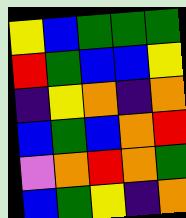[["yellow", "blue", "green", "green", "green"], ["red", "green", "blue", "blue", "yellow"], ["indigo", "yellow", "orange", "indigo", "orange"], ["blue", "green", "blue", "orange", "red"], ["violet", "orange", "red", "orange", "green"], ["blue", "green", "yellow", "indigo", "orange"]]